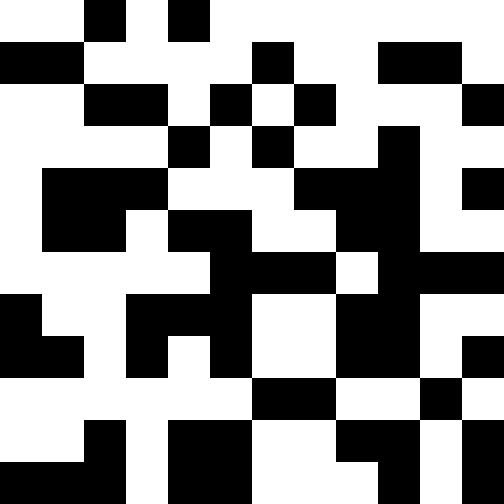[["white", "white", "black", "white", "black", "white", "white", "white", "white", "white", "white", "white"], ["black", "black", "white", "white", "white", "white", "black", "white", "white", "black", "black", "white"], ["white", "white", "black", "black", "white", "black", "white", "black", "white", "white", "white", "black"], ["white", "white", "white", "white", "black", "white", "black", "white", "white", "black", "white", "white"], ["white", "black", "black", "black", "white", "white", "white", "black", "black", "black", "white", "black"], ["white", "black", "black", "white", "black", "black", "white", "white", "black", "black", "white", "white"], ["white", "white", "white", "white", "white", "black", "black", "black", "white", "black", "black", "black"], ["black", "white", "white", "black", "black", "black", "white", "white", "black", "black", "white", "white"], ["black", "black", "white", "black", "white", "black", "white", "white", "black", "black", "white", "black"], ["white", "white", "white", "white", "white", "white", "black", "black", "white", "white", "black", "white"], ["white", "white", "black", "white", "black", "black", "white", "white", "black", "black", "white", "black"], ["black", "black", "black", "white", "black", "black", "white", "white", "white", "black", "white", "black"]]